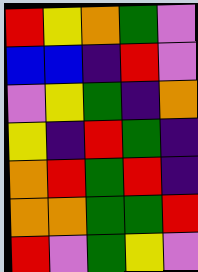[["red", "yellow", "orange", "green", "violet"], ["blue", "blue", "indigo", "red", "violet"], ["violet", "yellow", "green", "indigo", "orange"], ["yellow", "indigo", "red", "green", "indigo"], ["orange", "red", "green", "red", "indigo"], ["orange", "orange", "green", "green", "red"], ["red", "violet", "green", "yellow", "violet"]]